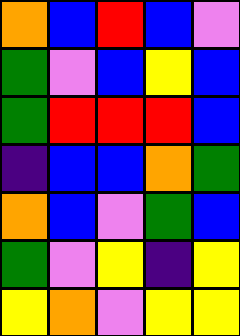[["orange", "blue", "red", "blue", "violet"], ["green", "violet", "blue", "yellow", "blue"], ["green", "red", "red", "red", "blue"], ["indigo", "blue", "blue", "orange", "green"], ["orange", "blue", "violet", "green", "blue"], ["green", "violet", "yellow", "indigo", "yellow"], ["yellow", "orange", "violet", "yellow", "yellow"]]